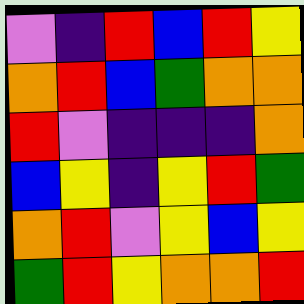[["violet", "indigo", "red", "blue", "red", "yellow"], ["orange", "red", "blue", "green", "orange", "orange"], ["red", "violet", "indigo", "indigo", "indigo", "orange"], ["blue", "yellow", "indigo", "yellow", "red", "green"], ["orange", "red", "violet", "yellow", "blue", "yellow"], ["green", "red", "yellow", "orange", "orange", "red"]]